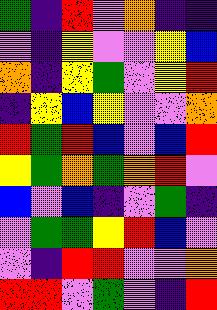[["green", "indigo", "red", "violet", "orange", "indigo", "indigo"], ["violet", "indigo", "yellow", "violet", "violet", "yellow", "blue"], ["orange", "indigo", "yellow", "green", "violet", "yellow", "red"], ["indigo", "yellow", "blue", "yellow", "violet", "violet", "orange"], ["red", "green", "red", "blue", "violet", "blue", "red"], ["yellow", "green", "orange", "green", "orange", "red", "violet"], ["blue", "violet", "blue", "indigo", "violet", "green", "indigo"], ["violet", "green", "green", "yellow", "red", "blue", "violet"], ["violet", "indigo", "red", "red", "violet", "violet", "orange"], ["red", "red", "violet", "green", "violet", "indigo", "red"]]